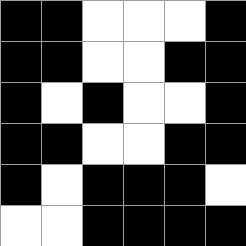[["black", "black", "white", "white", "white", "black"], ["black", "black", "white", "white", "black", "black"], ["black", "white", "black", "white", "white", "black"], ["black", "black", "white", "white", "black", "black"], ["black", "white", "black", "black", "black", "white"], ["white", "white", "black", "black", "black", "black"]]